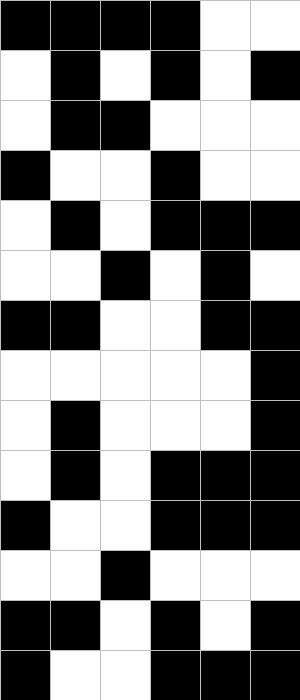[["black", "black", "black", "black", "white", "white"], ["white", "black", "white", "black", "white", "black"], ["white", "black", "black", "white", "white", "white"], ["black", "white", "white", "black", "white", "white"], ["white", "black", "white", "black", "black", "black"], ["white", "white", "black", "white", "black", "white"], ["black", "black", "white", "white", "black", "black"], ["white", "white", "white", "white", "white", "black"], ["white", "black", "white", "white", "white", "black"], ["white", "black", "white", "black", "black", "black"], ["black", "white", "white", "black", "black", "black"], ["white", "white", "black", "white", "white", "white"], ["black", "black", "white", "black", "white", "black"], ["black", "white", "white", "black", "black", "black"]]